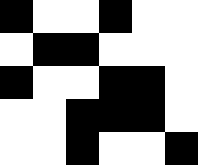[["black", "white", "white", "black", "white", "white"], ["white", "black", "black", "white", "white", "white"], ["black", "white", "white", "black", "black", "white"], ["white", "white", "black", "black", "black", "white"], ["white", "white", "black", "white", "white", "black"]]